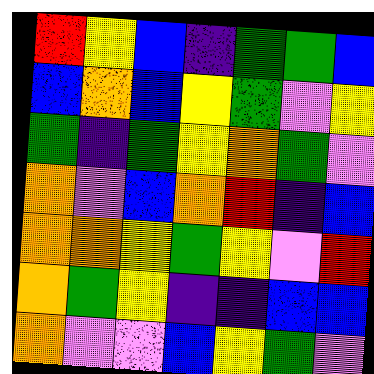[["red", "yellow", "blue", "indigo", "green", "green", "blue"], ["blue", "orange", "blue", "yellow", "green", "violet", "yellow"], ["green", "indigo", "green", "yellow", "orange", "green", "violet"], ["orange", "violet", "blue", "orange", "red", "indigo", "blue"], ["orange", "orange", "yellow", "green", "yellow", "violet", "red"], ["orange", "green", "yellow", "indigo", "indigo", "blue", "blue"], ["orange", "violet", "violet", "blue", "yellow", "green", "violet"]]